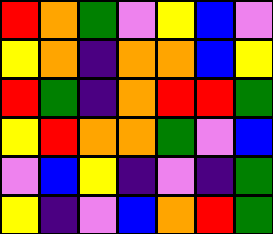[["red", "orange", "green", "violet", "yellow", "blue", "violet"], ["yellow", "orange", "indigo", "orange", "orange", "blue", "yellow"], ["red", "green", "indigo", "orange", "red", "red", "green"], ["yellow", "red", "orange", "orange", "green", "violet", "blue"], ["violet", "blue", "yellow", "indigo", "violet", "indigo", "green"], ["yellow", "indigo", "violet", "blue", "orange", "red", "green"]]